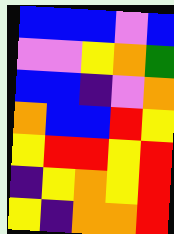[["blue", "blue", "blue", "violet", "blue"], ["violet", "violet", "yellow", "orange", "green"], ["blue", "blue", "indigo", "violet", "orange"], ["orange", "blue", "blue", "red", "yellow"], ["yellow", "red", "red", "yellow", "red"], ["indigo", "yellow", "orange", "yellow", "red"], ["yellow", "indigo", "orange", "orange", "red"]]